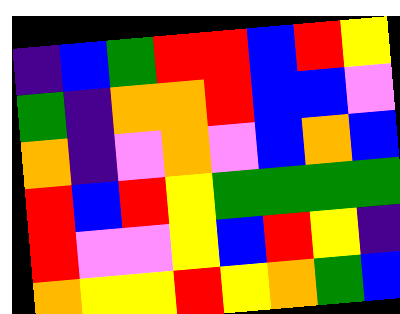[["indigo", "blue", "green", "red", "red", "blue", "red", "yellow"], ["green", "indigo", "orange", "orange", "red", "blue", "blue", "violet"], ["orange", "indigo", "violet", "orange", "violet", "blue", "orange", "blue"], ["red", "blue", "red", "yellow", "green", "green", "green", "green"], ["red", "violet", "violet", "yellow", "blue", "red", "yellow", "indigo"], ["orange", "yellow", "yellow", "red", "yellow", "orange", "green", "blue"]]